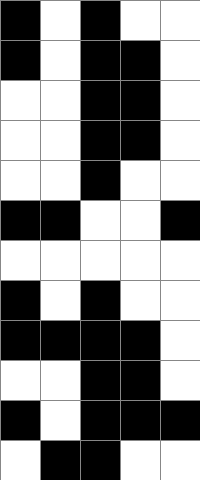[["black", "white", "black", "white", "white"], ["black", "white", "black", "black", "white"], ["white", "white", "black", "black", "white"], ["white", "white", "black", "black", "white"], ["white", "white", "black", "white", "white"], ["black", "black", "white", "white", "black"], ["white", "white", "white", "white", "white"], ["black", "white", "black", "white", "white"], ["black", "black", "black", "black", "white"], ["white", "white", "black", "black", "white"], ["black", "white", "black", "black", "black"], ["white", "black", "black", "white", "white"]]